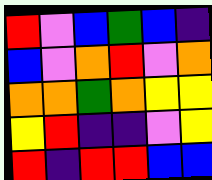[["red", "violet", "blue", "green", "blue", "indigo"], ["blue", "violet", "orange", "red", "violet", "orange"], ["orange", "orange", "green", "orange", "yellow", "yellow"], ["yellow", "red", "indigo", "indigo", "violet", "yellow"], ["red", "indigo", "red", "red", "blue", "blue"]]